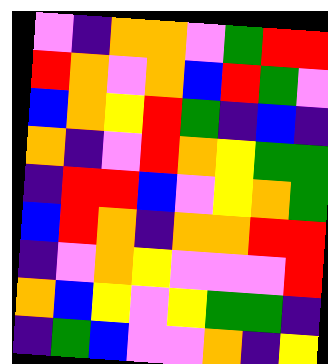[["violet", "indigo", "orange", "orange", "violet", "green", "red", "red"], ["red", "orange", "violet", "orange", "blue", "red", "green", "violet"], ["blue", "orange", "yellow", "red", "green", "indigo", "blue", "indigo"], ["orange", "indigo", "violet", "red", "orange", "yellow", "green", "green"], ["indigo", "red", "red", "blue", "violet", "yellow", "orange", "green"], ["blue", "red", "orange", "indigo", "orange", "orange", "red", "red"], ["indigo", "violet", "orange", "yellow", "violet", "violet", "violet", "red"], ["orange", "blue", "yellow", "violet", "yellow", "green", "green", "indigo"], ["indigo", "green", "blue", "violet", "violet", "orange", "indigo", "yellow"]]